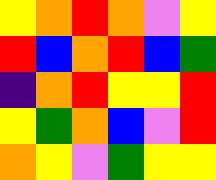[["yellow", "orange", "red", "orange", "violet", "yellow"], ["red", "blue", "orange", "red", "blue", "green"], ["indigo", "orange", "red", "yellow", "yellow", "red"], ["yellow", "green", "orange", "blue", "violet", "red"], ["orange", "yellow", "violet", "green", "yellow", "yellow"]]